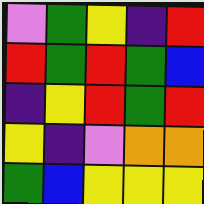[["violet", "green", "yellow", "indigo", "red"], ["red", "green", "red", "green", "blue"], ["indigo", "yellow", "red", "green", "red"], ["yellow", "indigo", "violet", "orange", "orange"], ["green", "blue", "yellow", "yellow", "yellow"]]